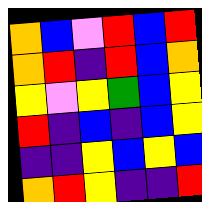[["orange", "blue", "violet", "red", "blue", "red"], ["orange", "red", "indigo", "red", "blue", "orange"], ["yellow", "violet", "yellow", "green", "blue", "yellow"], ["red", "indigo", "blue", "indigo", "blue", "yellow"], ["indigo", "indigo", "yellow", "blue", "yellow", "blue"], ["orange", "red", "yellow", "indigo", "indigo", "red"]]